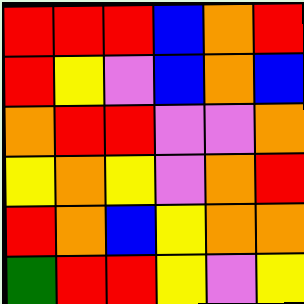[["red", "red", "red", "blue", "orange", "red"], ["red", "yellow", "violet", "blue", "orange", "blue"], ["orange", "red", "red", "violet", "violet", "orange"], ["yellow", "orange", "yellow", "violet", "orange", "red"], ["red", "orange", "blue", "yellow", "orange", "orange"], ["green", "red", "red", "yellow", "violet", "yellow"]]